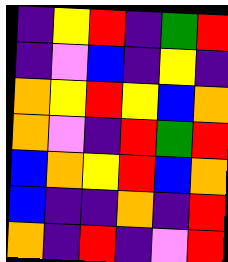[["indigo", "yellow", "red", "indigo", "green", "red"], ["indigo", "violet", "blue", "indigo", "yellow", "indigo"], ["orange", "yellow", "red", "yellow", "blue", "orange"], ["orange", "violet", "indigo", "red", "green", "red"], ["blue", "orange", "yellow", "red", "blue", "orange"], ["blue", "indigo", "indigo", "orange", "indigo", "red"], ["orange", "indigo", "red", "indigo", "violet", "red"]]